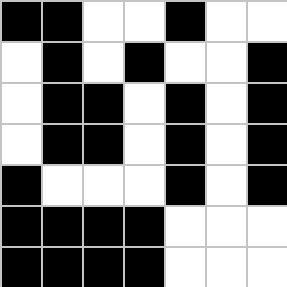[["black", "black", "white", "white", "black", "white", "white"], ["white", "black", "white", "black", "white", "white", "black"], ["white", "black", "black", "white", "black", "white", "black"], ["white", "black", "black", "white", "black", "white", "black"], ["black", "white", "white", "white", "black", "white", "black"], ["black", "black", "black", "black", "white", "white", "white"], ["black", "black", "black", "black", "white", "white", "white"]]